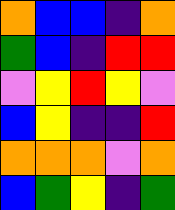[["orange", "blue", "blue", "indigo", "orange"], ["green", "blue", "indigo", "red", "red"], ["violet", "yellow", "red", "yellow", "violet"], ["blue", "yellow", "indigo", "indigo", "red"], ["orange", "orange", "orange", "violet", "orange"], ["blue", "green", "yellow", "indigo", "green"]]